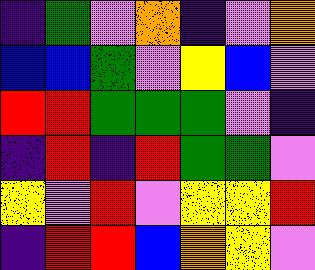[["indigo", "green", "violet", "orange", "indigo", "violet", "orange"], ["blue", "blue", "green", "violet", "yellow", "blue", "violet"], ["red", "red", "green", "green", "green", "violet", "indigo"], ["indigo", "red", "indigo", "red", "green", "green", "violet"], ["yellow", "violet", "red", "violet", "yellow", "yellow", "red"], ["indigo", "red", "red", "blue", "orange", "yellow", "violet"]]